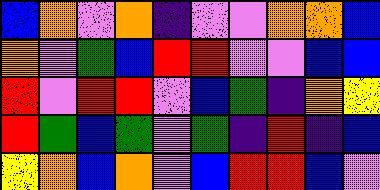[["blue", "orange", "violet", "orange", "indigo", "violet", "violet", "orange", "orange", "blue"], ["orange", "violet", "green", "blue", "red", "red", "violet", "violet", "blue", "blue"], ["red", "violet", "red", "red", "violet", "blue", "green", "indigo", "orange", "yellow"], ["red", "green", "blue", "green", "violet", "green", "indigo", "red", "indigo", "blue"], ["yellow", "orange", "blue", "orange", "violet", "blue", "red", "red", "blue", "violet"]]